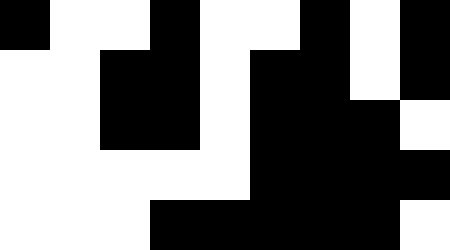[["black", "white", "white", "black", "white", "white", "black", "white", "black"], ["white", "white", "black", "black", "white", "black", "black", "white", "black"], ["white", "white", "black", "black", "white", "black", "black", "black", "white"], ["white", "white", "white", "white", "white", "black", "black", "black", "black"], ["white", "white", "white", "black", "black", "black", "black", "black", "white"]]